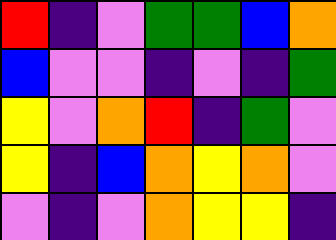[["red", "indigo", "violet", "green", "green", "blue", "orange"], ["blue", "violet", "violet", "indigo", "violet", "indigo", "green"], ["yellow", "violet", "orange", "red", "indigo", "green", "violet"], ["yellow", "indigo", "blue", "orange", "yellow", "orange", "violet"], ["violet", "indigo", "violet", "orange", "yellow", "yellow", "indigo"]]